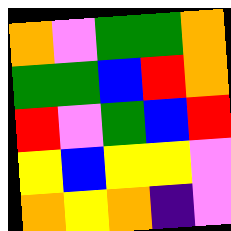[["orange", "violet", "green", "green", "orange"], ["green", "green", "blue", "red", "orange"], ["red", "violet", "green", "blue", "red"], ["yellow", "blue", "yellow", "yellow", "violet"], ["orange", "yellow", "orange", "indigo", "violet"]]